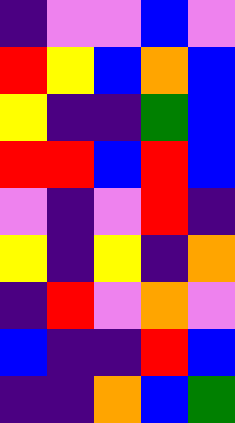[["indigo", "violet", "violet", "blue", "violet"], ["red", "yellow", "blue", "orange", "blue"], ["yellow", "indigo", "indigo", "green", "blue"], ["red", "red", "blue", "red", "blue"], ["violet", "indigo", "violet", "red", "indigo"], ["yellow", "indigo", "yellow", "indigo", "orange"], ["indigo", "red", "violet", "orange", "violet"], ["blue", "indigo", "indigo", "red", "blue"], ["indigo", "indigo", "orange", "blue", "green"]]